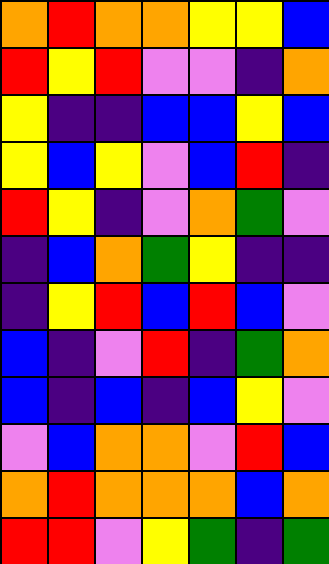[["orange", "red", "orange", "orange", "yellow", "yellow", "blue"], ["red", "yellow", "red", "violet", "violet", "indigo", "orange"], ["yellow", "indigo", "indigo", "blue", "blue", "yellow", "blue"], ["yellow", "blue", "yellow", "violet", "blue", "red", "indigo"], ["red", "yellow", "indigo", "violet", "orange", "green", "violet"], ["indigo", "blue", "orange", "green", "yellow", "indigo", "indigo"], ["indigo", "yellow", "red", "blue", "red", "blue", "violet"], ["blue", "indigo", "violet", "red", "indigo", "green", "orange"], ["blue", "indigo", "blue", "indigo", "blue", "yellow", "violet"], ["violet", "blue", "orange", "orange", "violet", "red", "blue"], ["orange", "red", "orange", "orange", "orange", "blue", "orange"], ["red", "red", "violet", "yellow", "green", "indigo", "green"]]